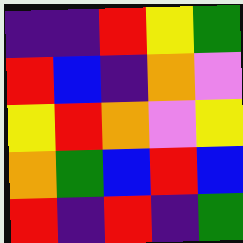[["indigo", "indigo", "red", "yellow", "green"], ["red", "blue", "indigo", "orange", "violet"], ["yellow", "red", "orange", "violet", "yellow"], ["orange", "green", "blue", "red", "blue"], ["red", "indigo", "red", "indigo", "green"]]